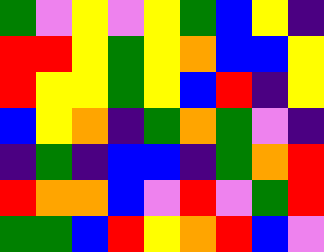[["green", "violet", "yellow", "violet", "yellow", "green", "blue", "yellow", "indigo"], ["red", "red", "yellow", "green", "yellow", "orange", "blue", "blue", "yellow"], ["red", "yellow", "yellow", "green", "yellow", "blue", "red", "indigo", "yellow"], ["blue", "yellow", "orange", "indigo", "green", "orange", "green", "violet", "indigo"], ["indigo", "green", "indigo", "blue", "blue", "indigo", "green", "orange", "red"], ["red", "orange", "orange", "blue", "violet", "red", "violet", "green", "red"], ["green", "green", "blue", "red", "yellow", "orange", "red", "blue", "violet"]]